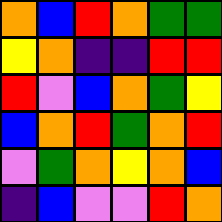[["orange", "blue", "red", "orange", "green", "green"], ["yellow", "orange", "indigo", "indigo", "red", "red"], ["red", "violet", "blue", "orange", "green", "yellow"], ["blue", "orange", "red", "green", "orange", "red"], ["violet", "green", "orange", "yellow", "orange", "blue"], ["indigo", "blue", "violet", "violet", "red", "orange"]]